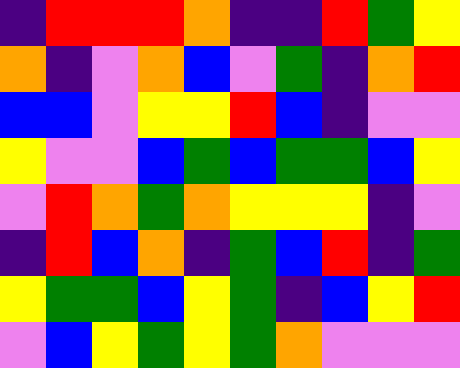[["indigo", "red", "red", "red", "orange", "indigo", "indigo", "red", "green", "yellow"], ["orange", "indigo", "violet", "orange", "blue", "violet", "green", "indigo", "orange", "red"], ["blue", "blue", "violet", "yellow", "yellow", "red", "blue", "indigo", "violet", "violet"], ["yellow", "violet", "violet", "blue", "green", "blue", "green", "green", "blue", "yellow"], ["violet", "red", "orange", "green", "orange", "yellow", "yellow", "yellow", "indigo", "violet"], ["indigo", "red", "blue", "orange", "indigo", "green", "blue", "red", "indigo", "green"], ["yellow", "green", "green", "blue", "yellow", "green", "indigo", "blue", "yellow", "red"], ["violet", "blue", "yellow", "green", "yellow", "green", "orange", "violet", "violet", "violet"]]